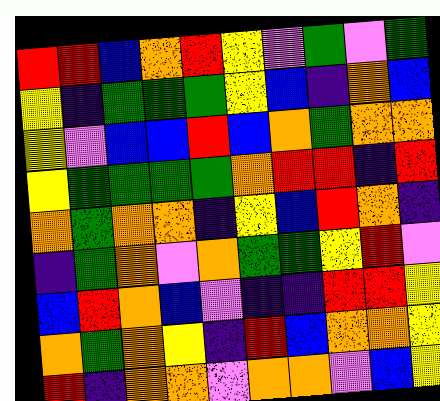[["red", "red", "blue", "orange", "red", "yellow", "violet", "green", "violet", "green"], ["yellow", "indigo", "green", "green", "green", "yellow", "blue", "indigo", "orange", "blue"], ["yellow", "violet", "blue", "blue", "red", "blue", "orange", "green", "orange", "orange"], ["yellow", "green", "green", "green", "green", "orange", "red", "red", "indigo", "red"], ["orange", "green", "orange", "orange", "indigo", "yellow", "blue", "red", "orange", "indigo"], ["indigo", "green", "orange", "violet", "orange", "green", "green", "yellow", "red", "violet"], ["blue", "red", "orange", "blue", "violet", "indigo", "indigo", "red", "red", "yellow"], ["orange", "green", "orange", "yellow", "indigo", "red", "blue", "orange", "orange", "yellow"], ["red", "indigo", "orange", "orange", "violet", "orange", "orange", "violet", "blue", "yellow"]]